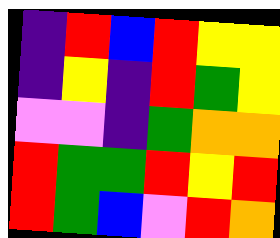[["indigo", "red", "blue", "red", "yellow", "yellow"], ["indigo", "yellow", "indigo", "red", "green", "yellow"], ["violet", "violet", "indigo", "green", "orange", "orange"], ["red", "green", "green", "red", "yellow", "red"], ["red", "green", "blue", "violet", "red", "orange"]]